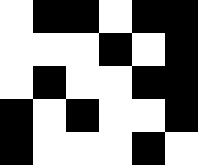[["white", "black", "black", "white", "black", "black"], ["white", "white", "white", "black", "white", "black"], ["white", "black", "white", "white", "black", "black"], ["black", "white", "black", "white", "white", "black"], ["black", "white", "white", "white", "black", "white"]]